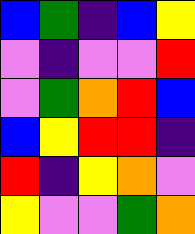[["blue", "green", "indigo", "blue", "yellow"], ["violet", "indigo", "violet", "violet", "red"], ["violet", "green", "orange", "red", "blue"], ["blue", "yellow", "red", "red", "indigo"], ["red", "indigo", "yellow", "orange", "violet"], ["yellow", "violet", "violet", "green", "orange"]]